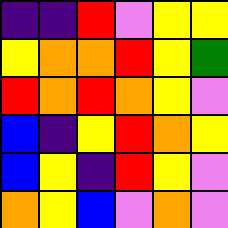[["indigo", "indigo", "red", "violet", "yellow", "yellow"], ["yellow", "orange", "orange", "red", "yellow", "green"], ["red", "orange", "red", "orange", "yellow", "violet"], ["blue", "indigo", "yellow", "red", "orange", "yellow"], ["blue", "yellow", "indigo", "red", "yellow", "violet"], ["orange", "yellow", "blue", "violet", "orange", "violet"]]